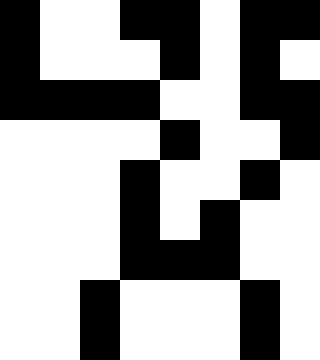[["black", "white", "white", "black", "black", "white", "black", "black"], ["black", "white", "white", "white", "black", "white", "black", "white"], ["black", "black", "black", "black", "white", "white", "black", "black"], ["white", "white", "white", "white", "black", "white", "white", "black"], ["white", "white", "white", "black", "white", "white", "black", "white"], ["white", "white", "white", "black", "white", "black", "white", "white"], ["white", "white", "white", "black", "black", "black", "white", "white"], ["white", "white", "black", "white", "white", "white", "black", "white"], ["white", "white", "black", "white", "white", "white", "black", "white"]]